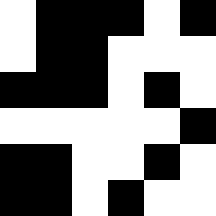[["white", "black", "black", "black", "white", "black"], ["white", "black", "black", "white", "white", "white"], ["black", "black", "black", "white", "black", "white"], ["white", "white", "white", "white", "white", "black"], ["black", "black", "white", "white", "black", "white"], ["black", "black", "white", "black", "white", "white"]]